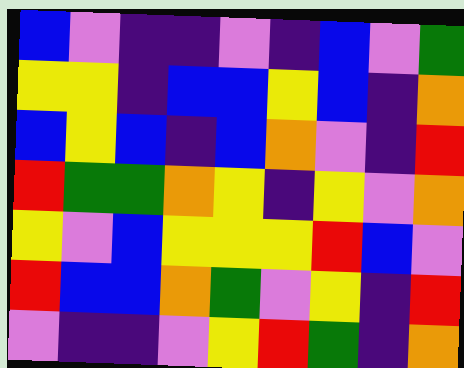[["blue", "violet", "indigo", "indigo", "violet", "indigo", "blue", "violet", "green"], ["yellow", "yellow", "indigo", "blue", "blue", "yellow", "blue", "indigo", "orange"], ["blue", "yellow", "blue", "indigo", "blue", "orange", "violet", "indigo", "red"], ["red", "green", "green", "orange", "yellow", "indigo", "yellow", "violet", "orange"], ["yellow", "violet", "blue", "yellow", "yellow", "yellow", "red", "blue", "violet"], ["red", "blue", "blue", "orange", "green", "violet", "yellow", "indigo", "red"], ["violet", "indigo", "indigo", "violet", "yellow", "red", "green", "indigo", "orange"]]